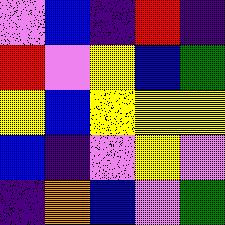[["violet", "blue", "indigo", "red", "indigo"], ["red", "violet", "yellow", "blue", "green"], ["yellow", "blue", "yellow", "yellow", "yellow"], ["blue", "indigo", "violet", "yellow", "violet"], ["indigo", "orange", "blue", "violet", "green"]]